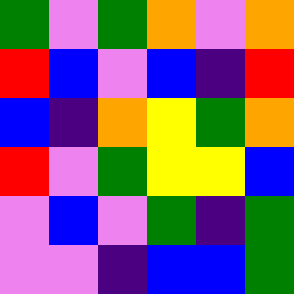[["green", "violet", "green", "orange", "violet", "orange"], ["red", "blue", "violet", "blue", "indigo", "red"], ["blue", "indigo", "orange", "yellow", "green", "orange"], ["red", "violet", "green", "yellow", "yellow", "blue"], ["violet", "blue", "violet", "green", "indigo", "green"], ["violet", "violet", "indigo", "blue", "blue", "green"]]